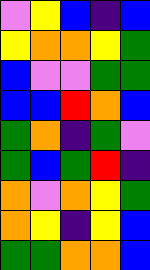[["violet", "yellow", "blue", "indigo", "blue"], ["yellow", "orange", "orange", "yellow", "green"], ["blue", "violet", "violet", "green", "green"], ["blue", "blue", "red", "orange", "blue"], ["green", "orange", "indigo", "green", "violet"], ["green", "blue", "green", "red", "indigo"], ["orange", "violet", "orange", "yellow", "green"], ["orange", "yellow", "indigo", "yellow", "blue"], ["green", "green", "orange", "orange", "blue"]]